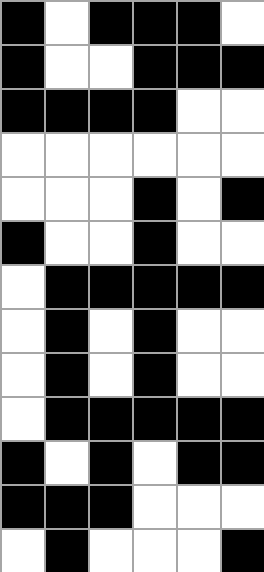[["black", "white", "black", "black", "black", "white"], ["black", "white", "white", "black", "black", "black"], ["black", "black", "black", "black", "white", "white"], ["white", "white", "white", "white", "white", "white"], ["white", "white", "white", "black", "white", "black"], ["black", "white", "white", "black", "white", "white"], ["white", "black", "black", "black", "black", "black"], ["white", "black", "white", "black", "white", "white"], ["white", "black", "white", "black", "white", "white"], ["white", "black", "black", "black", "black", "black"], ["black", "white", "black", "white", "black", "black"], ["black", "black", "black", "white", "white", "white"], ["white", "black", "white", "white", "white", "black"]]